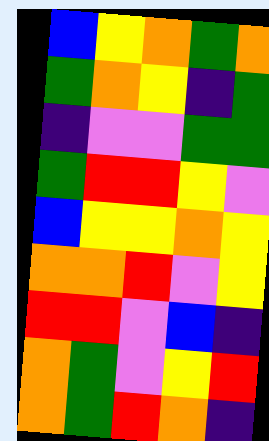[["blue", "yellow", "orange", "green", "orange"], ["green", "orange", "yellow", "indigo", "green"], ["indigo", "violet", "violet", "green", "green"], ["green", "red", "red", "yellow", "violet"], ["blue", "yellow", "yellow", "orange", "yellow"], ["orange", "orange", "red", "violet", "yellow"], ["red", "red", "violet", "blue", "indigo"], ["orange", "green", "violet", "yellow", "red"], ["orange", "green", "red", "orange", "indigo"]]